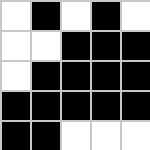[["white", "black", "white", "black", "white"], ["white", "white", "black", "black", "black"], ["white", "black", "black", "black", "black"], ["black", "black", "black", "black", "black"], ["black", "black", "white", "white", "white"]]